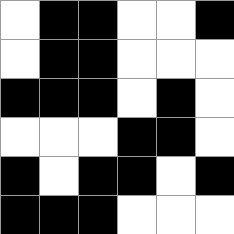[["white", "black", "black", "white", "white", "black"], ["white", "black", "black", "white", "white", "white"], ["black", "black", "black", "white", "black", "white"], ["white", "white", "white", "black", "black", "white"], ["black", "white", "black", "black", "white", "black"], ["black", "black", "black", "white", "white", "white"]]